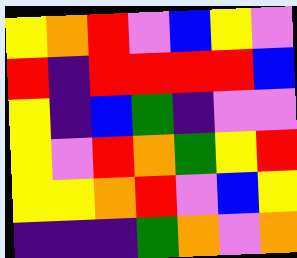[["yellow", "orange", "red", "violet", "blue", "yellow", "violet"], ["red", "indigo", "red", "red", "red", "red", "blue"], ["yellow", "indigo", "blue", "green", "indigo", "violet", "violet"], ["yellow", "violet", "red", "orange", "green", "yellow", "red"], ["yellow", "yellow", "orange", "red", "violet", "blue", "yellow"], ["indigo", "indigo", "indigo", "green", "orange", "violet", "orange"]]